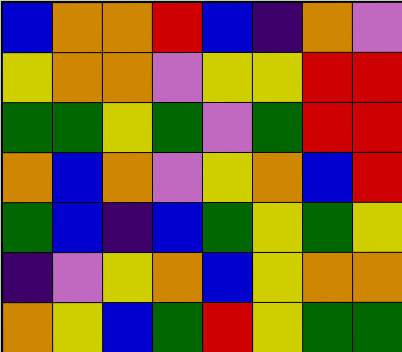[["blue", "orange", "orange", "red", "blue", "indigo", "orange", "violet"], ["yellow", "orange", "orange", "violet", "yellow", "yellow", "red", "red"], ["green", "green", "yellow", "green", "violet", "green", "red", "red"], ["orange", "blue", "orange", "violet", "yellow", "orange", "blue", "red"], ["green", "blue", "indigo", "blue", "green", "yellow", "green", "yellow"], ["indigo", "violet", "yellow", "orange", "blue", "yellow", "orange", "orange"], ["orange", "yellow", "blue", "green", "red", "yellow", "green", "green"]]